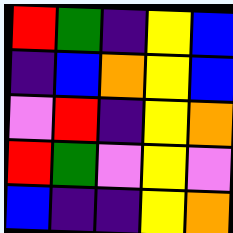[["red", "green", "indigo", "yellow", "blue"], ["indigo", "blue", "orange", "yellow", "blue"], ["violet", "red", "indigo", "yellow", "orange"], ["red", "green", "violet", "yellow", "violet"], ["blue", "indigo", "indigo", "yellow", "orange"]]